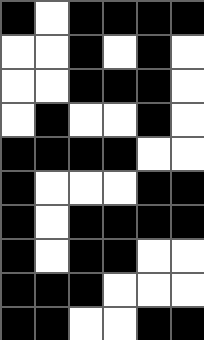[["black", "white", "black", "black", "black", "black"], ["white", "white", "black", "white", "black", "white"], ["white", "white", "black", "black", "black", "white"], ["white", "black", "white", "white", "black", "white"], ["black", "black", "black", "black", "white", "white"], ["black", "white", "white", "white", "black", "black"], ["black", "white", "black", "black", "black", "black"], ["black", "white", "black", "black", "white", "white"], ["black", "black", "black", "white", "white", "white"], ["black", "black", "white", "white", "black", "black"]]